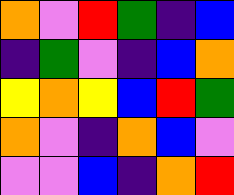[["orange", "violet", "red", "green", "indigo", "blue"], ["indigo", "green", "violet", "indigo", "blue", "orange"], ["yellow", "orange", "yellow", "blue", "red", "green"], ["orange", "violet", "indigo", "orange", "blue", "violet"], ["violet", "violet", "blue", "indigo", "orange", "red"]]